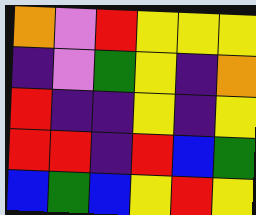[["orange", "violet", "red", "yellow", "yellow", "yellow"], ["indigo", "violet", "green", "yellow", "indigo", "orange"], ["red", "indigo", "indigo", "yellow", "indigo", "yellow"], ["red", "red", "indigo", "red", "blue", "green"], ["blue", "green", "blue", "yellow", "red", "yellow"]]